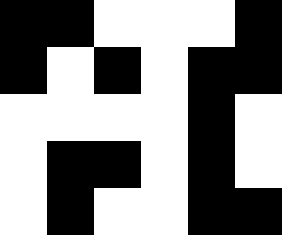[["black", "black", "white", "white", "white", "black"], ["black", "white", "black", "white", "black", "black"], ["white", "white", "white", "white", "black", "white"], ["white", "black", "black", "white", "black", "white"], ["white", "black", "white", "white", "black", "black"]]